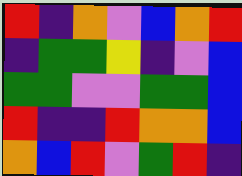[["red", "indigo", "orange", "violet", "blue", "orange", "red"], ["indigo", "green", "green", "yellow", "indigo", "violet", "blue"], ["green", "green", "violet", "violet", "green", "green", "blue"], ["red", "indigo", "indigo", "red", "orange", "orange", "blue"], ["orange", "blue", "red", "violet", "green", "red", "indigo"]]